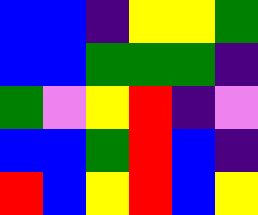[["blue", "blue", "indigo", "yellow", "yellow", "green"], ["blue", "blue", "green", "green", "green", "indigo"], ["green", "violet", "yellow", "red", "indigo", "violet"], ["blue", "blue", "green", "red", "blue", "indigo"], ["red", "blue", "yellow", "red", "blue", "yellow"]]